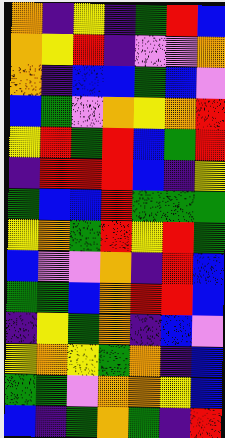[["orange", "indigo", "yellow", "indigo", "green", "red", "blue"], ["orange", "yellow", "red", "indigo", "violet", "violet", "orange"], ["orange", "indigo", "blue", "blue", "green", "blue", "violet"], ["blue", "green", "violet", "orange", "yellow", "orange", "red"], ["yellow", "red", "green", "red", "blue", "green", "red"], ["indigo", "red", "red", "red", "blue", "indigo", "yellow"], ["green", "blue", "blue", "red", "green", "green", "green"], ["yellow", "orange", "green", "red", "yellow", "red", "green"], ["blue", "violet", "violet", "orange", "indigo", "red", "blue"], ["green", "green", "blue", "orange", "red", "red", "blue"], ["indigo", "yellow", "green", "orange", "indigo", "blue", "violet"], ["yellow", "orange", "yellow", "green", "orange", "indigo", "blue"], ["green", "green", "violet", "orange", "orange", "yellow", "blue"], ["blue", "indigo", "green", "orange", "green", "indigo", "red"]]